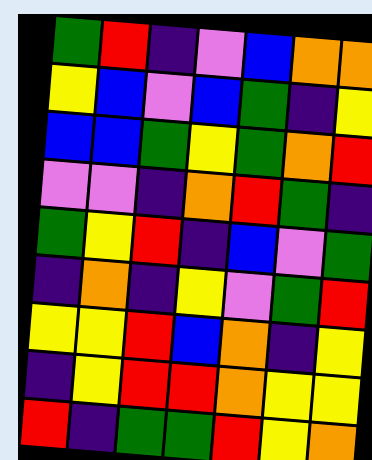[["green", "red", "indigo", "violet", "blue", "orange", "orange"], ["yellow", "blue", "violet", "blue", "green", "indigo", "yellow"], ["blue", "blue", "green", "yellow", "green", "orange", "red"], ["violet", "violet", "indigo", "orange", "red", "green", "indigo"], ["green", "yellow", "red", "indigo", "blue", "violet", "green"], ["indigo", "orange", "indigo", "yellow", "violet", "green", "red"], ["yellow", "yellow", "red", "blue", "orange", "indigo", "yellow"], ["indigo", "yellow", "red", "red", "orange", "yellow", "yellow"], ["red", "indigo", "green", "green", "red", "yellow", "orange"]]